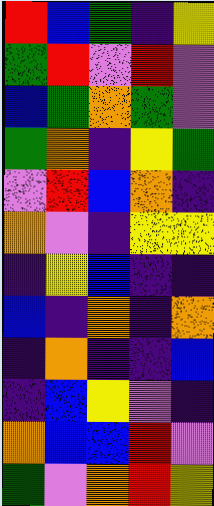[["red", "blue", "green", "indigo", "yellow"], ["green", "red", "violet", "red", "violet"], ["blue", "green", "orange", "green", "violet"], ["green", "orange", "indigo", "yellow", "green"], ["violet", "red", "blue", "orange", "indigo"], ["orange", "violet", "indigo", "yellow", "yellow"], ["indigo", "yellow", "blue", "indigo", "indigo"], ["blue", "indigo", "orange", "indigo", "orange"], ["indigo", "orange", "indigo", "indigo", "blue"], ["indigo", "blue", "yellow", "violet", "indigo"], ["orange", "blue", "blue", "red", "violet"], ["green", "violet", "orange", "red", "yellow"]]